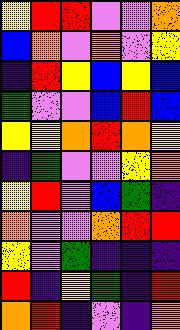[["yellow", "red", "red", "violet", "violet", "orange"], ["blue", "orange", "violet", "orange", "violet", "yellow"], ["indigo", "red", "yellow", "blue", "yellow", "blue"], ["green", "violet", "violet", "blue", "red", "blue"], ["yellow", "yellow", "orange", "red", "orange", "yellow"], ["indigo", "green", "violet", "violet", "yellow", "orange"], ["yellow", "red", "violet", "blue", "green", "indigo"], ["orange", "violet", "violet", "orange", "red", "red"], ["yellow", "violet", "green", "indigo", "indigo", "indigo"], ["red", "indigo", "yellow", "green", "indigo", "red"], ["orange", "red", "indigo", "violet", "indigo", "orange"]]